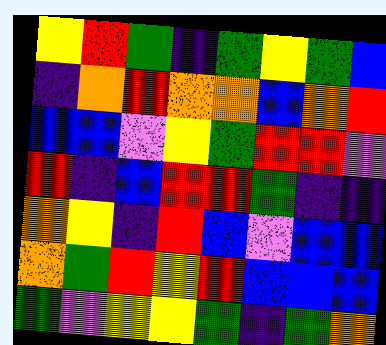[["yellow", "red", "green", "indigo", "green", "yellow", "green", "blue"], ["indigo", "orange", "red", "orange", "orange", "blue", "orange", "red"], ["blue", "blue", "violet", "yellow", "green", "red", "red", "violet"], ["red", "indigo", "blue", "red", "red", "green", "indigo", "indigo"], ["orange", "yellow", "indigo", "red", "blue", "violet", "blue", "blue"], ["orange", "green", "red", "yellow", "red", "blue", "blue", "blue"], ["green", "violet", "yellow", "yellow", "green", "indigo", "green", "orange"]]